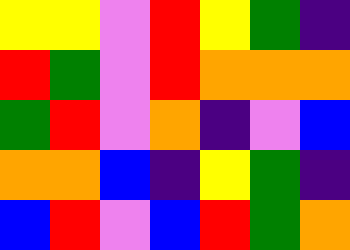[["yellow", "yellow", "violet", "red", "yellow", "green", "indigo"], ["red", "green", "violet", "red", "orange", "orange", "orange"], ["green", "red", "violet", "orange", "indigo", "violet", "blue"], ["orange", "orange", "blue", "indigo", "yellow", "green", "indigo"], ["blue", "red", "violet", "blue", "red", "green", "orange"]]